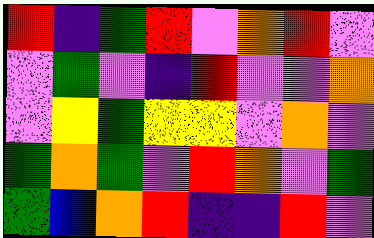[["red", "indigo", "green", "red", "violet", "orange", "red", "violet"], ["violet", "green", "violet", "indigo", "red", "violet", "violet", "orange"], ["violet", "yellow", "green", "yellow", "yellow", "violet", "orange", "violet"], ["green", "orange", "green", "violet", "red", "orange", "violet", "green"], ["green", "blue", "orange", "red", "indigo", "indigo", "red", "violet"]]